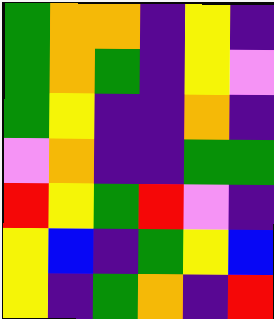[["green", "orange", "orange", "indigo", "yellow", "indigo"], ["green", "orange", "green", "indigo", "yellow", "violet"], ["green", "yellow", "indigo", "indigo", "orange", "indigo"], ["violet", "orange", "indigo", "indigo", "green", "green"], ["red", "yellow", "green", "red", "violet", "indigo"], ["yellow", "blue", "indigo", "green", "yellow", "blue"], ["yellow", "indigo", "green", "orange", "indigo", "red"]]